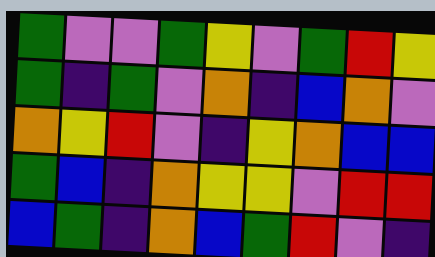[["green", "violet", "violet", "green", "yellow", "violet", "green", "red", "yellow"], ["green", "indigo", "green", "violet", "orange", "indigo", "blue", "orange", "violet"], ["orange", "yellow", "red", "violet", "indigo", "yellow", "orange", "blue", "blue"], ["green", "blue", "indigo", "orange", "yellow", "yellow", "violet", "red", "red"], ["blue", "green", "indigo", "orange", "blue", "green", "red", "violet", "indigo"]]